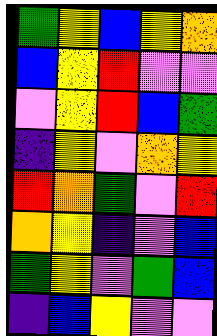[["green", "yellow", "blue", "yellow", "orange"], ["blue", "yellow", "red", "violet", "violet"], ["violet", "yellow", "red", "blue", "green"], ["indigo", "yellow", "violet", "orange", "yellow"], ["red", "orange", "green", "violet", "red"], ["orange", "yellow", "indigo", "violet", "blue"], ["green", "yellow", "violet", "green", "blue"], ["indigo", "blue", "yellow", "violet", "violet"]]